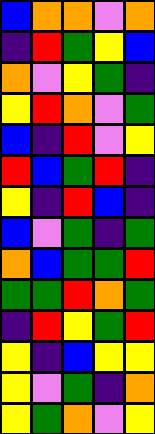[["blue", "orange", "orange", "violet", "orange"], ["indigo", "red", "green", "yellow", "blue"], ["orange", "violet", "yellow", "green", "indigo"], ["yellow", "red", "orange", "violet", "green"], ["blue", "indigo", "red", "violet", "yellow"], ["red", "blue", "green", "red", "indigo"], ["yellow", "indigo", "red", "blue", "indigo"], ["blue", "violet", "green", "indigo", "green"], ["orange", "blue", "green", "green", "red"], ["green", "green", "red", "orange", "green"], ["indigo", "red", "yellow", "green", "red"], ["yellow", "indigo", "blue", "yellow", "yellow"], ["yellow", "violet", "green", "indigo", "orange"], ["yellow", "green", "orange", "violet", "yellow"]]